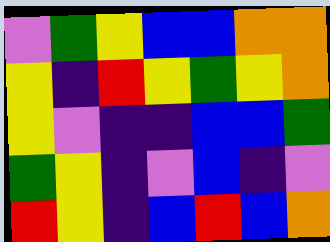[["violet", "green", "yellow", "blue", "blue", "orange", "orange"], ["yellow", "indigo", "red", "yellow", "green", "yellow", "orange"], ["yellow", "violet", "indigo", "indigo", "blue", "blue", "green"], ["green", "yellow", "indigo", "violet", "blue", "indigo", "violet"], ["red", "yellow", "indigo", "blue", "red", "blue", "orange"]]